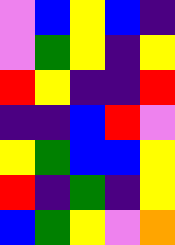[["violet", "blue", "yellow", "blue", "indigo"], ["violet", "green", "yellow", "indigo", "yellow"], ["red", "yellow", "indigo", "indigo", "red"], ["indigo", "indigo", "blue", "red", "violet"], ["yellow", "green", "blue", "blue", "yellow"], ["red", "indigo", "green", "indigo", "yellow"], ["blue", "green", "yellow", "violet", "orange"]]